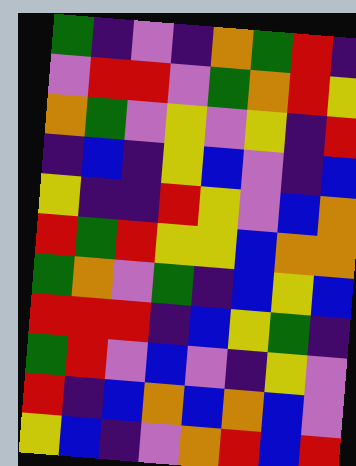[["green", "indigo", "violet", "indigo", "orange", "green", "red", "indigo"], ["violet", "red", "red", "violet", "green", "orange", "red", "yellow"], ["orange", "green", "violet", "yellow", "violet", "yellow", "indigo", "red"], ["indigo", "blue", "indigo", "yellow", "blue", "violet", "indigo", "blue"], ["yellow", "indigo", "indigo", "red", "yellow", "violet", "blue", "orange"], ["red", "green", "red", "yellow", "yellow", "blue", "orange", "orange"], ["green", "orange", "violet", "green", "indigo", "blue", "yellow", "blue"], ["red", "red", "red", "indigo", "blue", "yellow", "green", "indigo"], ["green", "red", "violet", "blue", "violet", "indigo", "yellow", "violet"], ["red", "indigo", "blue", "orange", "blue", "orange", "blue", "violet"], ["yellow", "blue", "indigo", "violet", "orange", "red", "blue", "red"]]